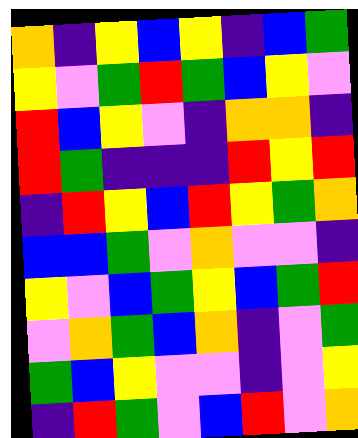[["orange", "indigo", "yellow", "blue", "yellow", "indigo", "blue", "green"], ["yellow", "violet", "green", "red", "green", "blue", "yellow", "violet"], ["red", "blue", "yellow", "violet", "indigo", "orange", "orange", "indigo"], ["red", "green", "indigo", "indigo", "indigo", "red", "yellow", "red"], ["indigo", "red", "yellow", "blue", "red", "yellow", "green", "orange"], ["blue", "blue", "green", "violet", "orange", "violet", "violet", "indigo"], ["yellow", "violet", "blue", "green", "yellow", "blue", "green", "red"], ["violet", "orange", "green", "blue", "orange", "indigo", "violet", "green"], ["green", "blue", "yellow", "violet", "violet", "indigo", "violet", "yellow"], ["indigo", "red", "green", "violet", "blue", "red", "violet", "orange"]]